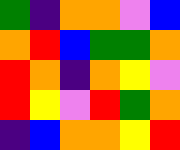[["green", "indigo", "orange", "orange", "violet", "blue"], ["orange", "red", "blue", "green", "green", "orange"], ["red", "orange", "indigo", "orange", "yellow", "violet"], ["red", "yellow", "violet", "red", "green", "orange"], ["indigo", "blue", "orange", "orange", "yellow", "red"]]